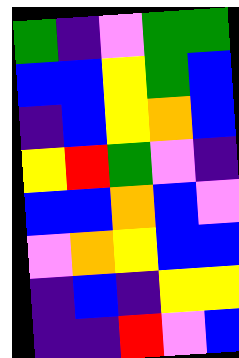[["green", "indigo", "violet", "green", "green"], ["blue", "blue", "yellow", "green", "blue"], ["indigo", "blue", "yellow", "orange", "blue"], ["yellow", "red", "green", "violet", "indigo"], ["blue", "blue", "orange", "blue", "violet"], ["violet", "orange", "yellow", "blue", "blue"], ["indigo", "blue", "indigo", "yellow", "yellow"], ["indigo", "indigo", "red", "violet", "blue"]]